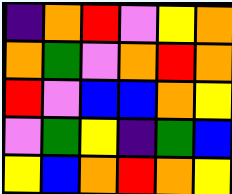[["indigo", "orange", "red", "violet", "yellow", "orange"], ["orange", "green", "violet", "orange", "red", "orange"], ["red", "violet", "blue", "blue", "orange", "yellow"], ["violet", "green", "yellow", "indigo", "green", "blue"], ["yellow", "blue", "orange", "red", "orange", "yellow"]]